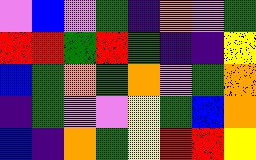[["violet", "blue", "violet", "green", "indigo", "orange", "violet", "green"], ["red", "red", "green", "red", "green", "indigo", "indigo", "yellow"], ["blue", "green", "orange", "green", "orange", "violet", "green", "orange"], ["indigo", "green", "violet", "violet", "yellow", "green", "blue", "orange"], ["blue", "indigo", "orange", "green", "yellow", "red", "red", "yellow"]]